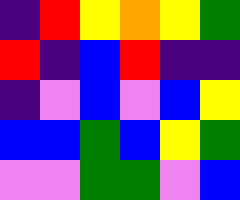[["indigo", "red", "yellow", "orange", "yellow", "green"], ["red", "indigo", "blue", "red", "indigo", "indigo"], ["indigo", "violet", "blue", "violet", "blue", "yellow"], ["blue", "blue", "green", "blue", "yellow", "green"], ["violet", "violet", "green", "green", "violet", "blue"]]